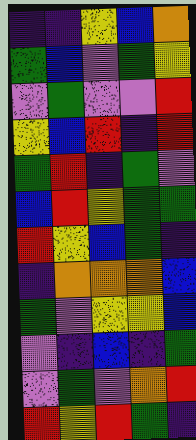[["indigo", "indigo", "yellow", "blue", "orange"], ["green", "blue", "violet", "green", "yellow"], ["violet", "green", "violet", "violet", "red"], ["yellow", "blue", "red", "indigo", "red"], ["green", "red", "indigo", "green", "violet"], ["blue", "red", "yellow", "green", "green"], ["red", "yellow", "blue", "green", "indigo"], ["indigo", "orange", "orange", "orange", "blue"], ["green", "violet", "yellow", "yellow", "blue"], ["violet", "indigo", "blue", "indigo", "green"], ["violet", "green", "violet", "orange", "red"], ["red", "yellow", "red", "green", "indigo"]]